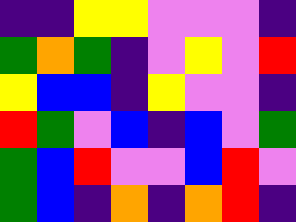[["indigo", "indigo", "yellow", "yellow", "violet", "violet", "violet", "indigo"], ["green", "orange", "green", "indigo", "violet", "yellow", "violet", "red"], ["yellow", "blue", "blue", "indigo", "yellow", "violet", "violet", "indigo"], ["red", "green", "violet", "blue", "indigo", "blue", "violet", "green"], ["green", "blue", "red", "violet", "violet", "blue", "red", "violet"], ["green", "blue", "indigo", "orange", "indigo", "orange", "red", "indigo"]]